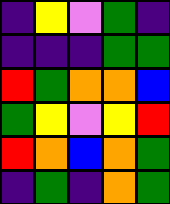[["indigo", "yellow", "violet", "green", "indigo"], ["indigo", "indigo", "indigo", "green", "green"], ["red", "green", "orange", "orange", "blue"], ["green", "yellow", "violet", "yellow", "red"], ["red", "orange", "blue", "orange", "green"], ["indigo", "green", "indigo", "orange", "green"]]